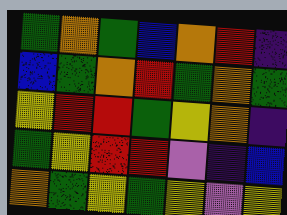[["green", "orange", "green", "blue", "orange", "red", "indigo"], ["blue", "green", "orange", "red", "green", "orange", "green"], ["yellow", "red", "red", "green", "yellow", "orange", "indigo"], ["green", "yellow", "red", "red", "violet", "indigo", "blue"], ["orange", "green", "yellow", "green", "yellow", "violet", "yellow"]]